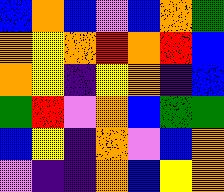[["blue", "orange", "blue", "violet", "blue", "orange", "green"], ["orange", "yellow", "orange", "red", "orange", "red", "blue"], ["orange", "yellow", "indigo", "yellow", "orange", "indigo", "blue"], ["green", "red", "violet", "orange", "blue", "green", "green"], ["blue", "yellow", "indigo", "orange", "violet", "blue", "orange"], ["violet", "indigo", "indigo", "orange", "blue", "yellow", "orange"]]